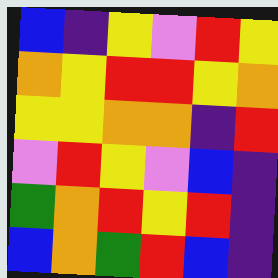[["blue", "indigo", "yellow", "violet", "red", "yellow"], ["orange", "yellow", "red", "red", "yellow", "orange"], ["yellow", "yellow", "orange", "orange", "indigo", "red"], ["violet", "red", "yellow", "violet", "blue", "indigo"], ["green", "orange", "red", "yellow", "red", "indigo"], ["blue", "orange", "green", "red", "blue", "indigo"]]